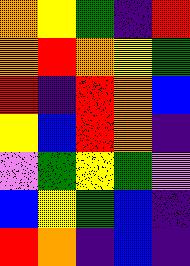[["orange", "yellow", "green", "indigo", "red"], ["orange", "red", "orange", "yellow", "green"], ["red", "indigo", "red", "orange", "blue"], ["yellow", "blue", "red", "orange", "indigo"], ["violet", "green", "yellow", "green", "violet"], ["blue", "yellow", "green", "blue", "indigo"], ["red", "orange", "indigo", "blue", "indigo"]]